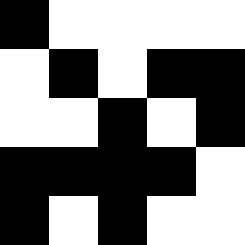[["black", "white", "white", "white", "white"], ["white", "black", "white", "black", "black"], ["white", "white", "black", "white", "black"], ["black", "black", "black", "black", "white"], ["black", "white", "black", "white", "white"]]